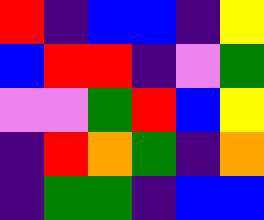[["red", "indigo", "blue", "blue", "indigo", "yellow"], ["blue", "red", "red", "indigo", "violet", "green"], ["violet", "violet", "green", "red", "blue", "yellow"], ["indigo", "red", "orange", "green", "indigo", "orange"], ["indigo", "green", "green", "indigo", "blue", "blue"]]